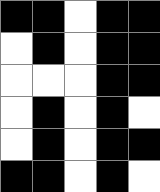[["black", "black", "white", "black", "black"], ["white", "black", "white", "black", "black"], ["white", "white", "white", "black", "black"], ["white", "black", "white", "black", "white"], ["white", "black", "white", "black", "black"], ["black", "black", "white", "black", "white"]]